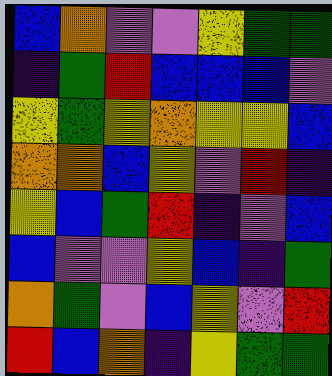[["blue", "orange", "violet", "violet", "yellow", "green", "green"], ["indigo", "green", "red", "blue", "blue", "blue", "violet"], ["yellow", "green", "yellow", "orange", "yellow", "yellow", "blue"], ["orange", "orange", "blue", "yellow", "violet", "red", "indigo"], ["yellow", "blue", "green", "red", "indigo", "violet", "blue"], ["blue", "violet", "violet", "yellow", "blue", "indigo", "green"], ["orange", "green", "violet", "blue", "yellow", "violet", "red"], ["red", "blue", "orange", "indigo", "yellow", "green", "green"]]